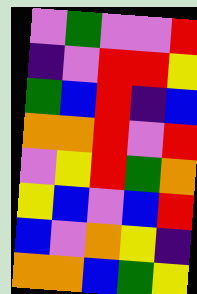[["violet", "green", "violet", "violet", "red"], ["indigo", "violet", "red", "red", "yellow"], ["green", "blue", "red", "indigo", "blue"], ["orange", "orange", "red", "violet", "red"], ["violet", "yellow", "red", "green", "orange"], ["yellow", "blue", "violet", "blue", "red"], ["blue", "violet", "orange", "yellow", "indigo"], ["orange", "orange", "blue", "green", "yellow"]]